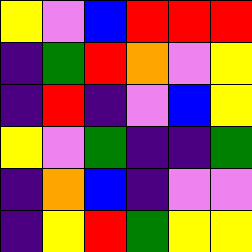[["yellow", "violet", "blue", "red", "red", "red"], ["indigo", "green", "red", "orange", "violet", "yellow"], ["indigo", "red", "indigo", "violet", "blue", "yellow"], ["yellow", "violet", "green", "indigo", "indigo", "green"], ["indigo", "orange", "blue", "indigo", "violet", "violet"], ["indigo", "yellow", "red", "green", "yellow", "yellow"]]